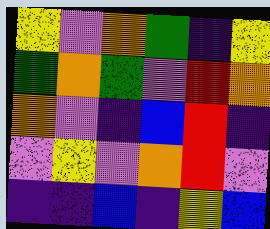[["yellow", "violet", "orange", "green", "indigo", "yellow"], ["green", "orange", "green", "violet", "red", "orange"], ["orange", "violet", "indigo", "blue", "red", "indigo"], ["violet", "yellow", "violet", "orange", "red", "violet"], ["indigo", "indigo", "blue", "indigo", "yellow", "blue"]]